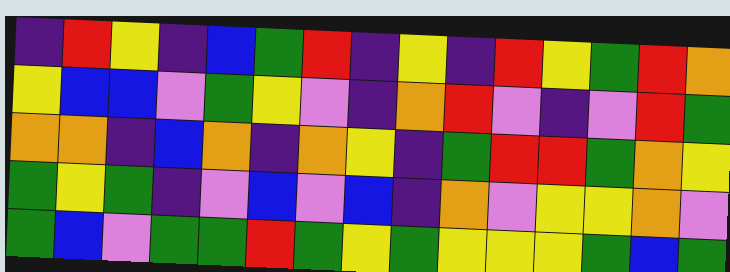[["indigo", "red", "yellow", "indigo", "blue", "green", "red", "indigo", "yellow", "indigo", "red", "yellow", "green", "red", "orange"], ["yellow", "blue", "blue", "violet", "green", "yellow", "violet", "indigo", "orange", "red", "violet", "indigo", "violet", "red", "green"], ["orange", "orange", "indigo", "blue", "orange", "indigo", "orange", "yellow", "indigo", "green", "red", "red", "green", "orange", "yellow"], ["green", "yellow", "green", "indigo", "violet", "blue", "violet", "blue", "indigo", "orange", "violet", "yellow", "yellow", "orange", "violet"], ["green", "blue", "violet", "green", "green", "red", "green", "yellow", "green", "yellow", "yellow", "yellow", "green", "blue", "green"]]